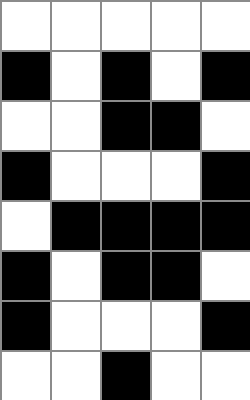[["white", "white", "white", "white", "white"], ["black", "white", "black", "white", "black"], ["white", "white", "black", "black", "white"], ["black", "white", "white", "white", "black"], ["white", "black", "black", "black", "black"], ["black", "white", "black", "black", "white"], ["black", "white", "white", "white", "black"], ["white", "white", "black", "white", "white"]]